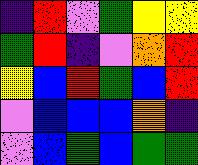[["indigo", "red", "violet", "green", "yellow", "yellow"], ["green", "red", "indigo", "violet", "orange", "red"], ["yellow", "blue", "red", "green", "blue", "red"], ["violet", "blue", "blue", "blue", "orange", "indigo"], ["violet", "blue", "green", "blue", "green", "green"]]